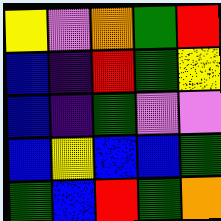[["yellow", "violet", "orange", "green", "red"], ["blue", "indigo", "red", "green", "yellow"], ["blue", "indigo", "green", "violet", "violet"], ["blue", "yellow", "blue", "blue", "green"], ["green", "blue", "red", "green", "orange"]]